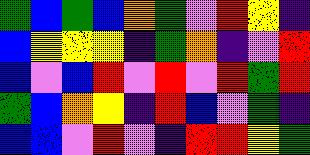[["green", "blue", "green", "blue", "orange", "green", "violet", "red", "yellow", "indigo"], ["blue", "yellow", "yellow", "yellow", "indigo", "green", "orange", "indigo", "violet", "red"], ["blue", "violet", "blue", "red", "violet", "red", "violet", "red", "green", "red"], ["green", "blue", "orange", "yellow", "indigo", "red", "blue", "violet", "green", "indigo"], ["blue", "blue", "violet", "red", "violet", "indigo", "red", "red", "yellow", "green"]]